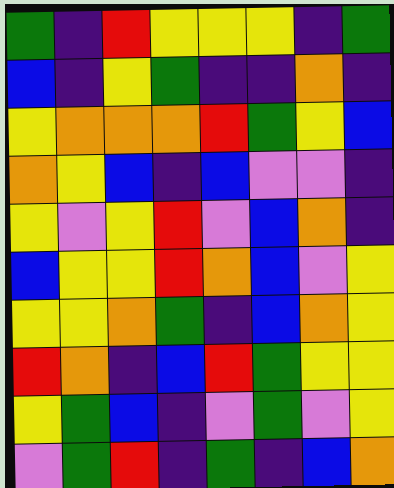[["green", "indigo", "red", "yellow", "yellow", "yellow", "indigo", "green"], ["blue", "indigo", "yellow", "green", "indigo", "indigo", "orange", "indigo"], ["yellow", "orange", "orange", "orange", "red", "green", "yellow", "blue"], ["orange", "yellow", "blue", "indigo", "blue", "violet", "violet", "indigo"], ["yellow", "violet", "yellow", "red", "violet", "blue", "orange", "indigo"], ["blue", "yellow", "yellow", "red", "orange", "blue", "violet", "yellow"], ["yellow", "yellow", "orange", "green", "indigo", "blue", "orange", "yellow"], ["red", "orange", "indigo", "blue", "red", "green", "yellow", "yellow"], ["yellow", "green", "blue", "indigo", "violet", "green", "violet", "yellow"], ["violet", "green", "red", "indigo", "green", "indigo", "blue", "orange"]]